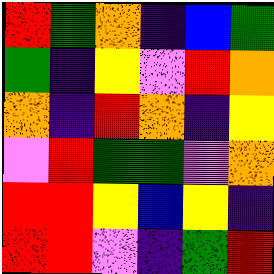[["red", "green", "orange", "indigo", "blue", "green"], ["green", "indigo", "yellow", "violet", "red", "orange"], ["orange", "indigo", "red", "orange", "indigo", "yellow"], ["violet", "red", "green", "green", "violet", "orange"], ["red", "red", "yellow", "blue", "yellow", "indigo"], ["red", "red", "violet", "indigo", "green", "red"]]